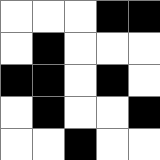[["white", "white", "white", "black", "black"], ["white", "black", "white", "white", "white"], ["black", "black", "white", "black", "white"], ["white", "black", "white", "white", "black"], ["white", "white", "black", "white", "white"]]